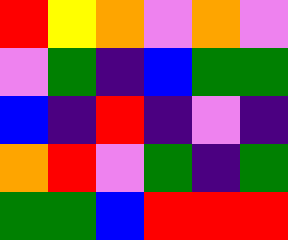[["red", "yellow", "orange", "violet", "orange", "violet"], ["violet", "green", "indigo", "blue", "green", "green"], ["blue", "indigo", "red", "indigo", "violet", "indigo"], ["orange", "red", "violet", "green", "indigo", "green"], ["green", "green", "blue", "red", "red", "red"]]